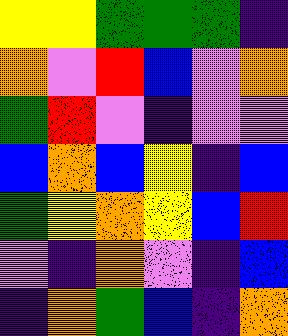[["yellow", "yellow", "green", "green", "green", "indigo"], ["orange", "violet", "red", "blue", "violet", "orange"], ["green", "red", "violet", "indigo", "violet", "violet"], ["blue", "orange", "blue", "yellow", "indigo", "blue"], ["green", "yellow", "orange", "yellow", "blue", "red"], ["violet", "indigo", "orange", "violet", "indigo", "blue"], ["indigo", "orange", "green", "blue", "indigo", "orange"]]